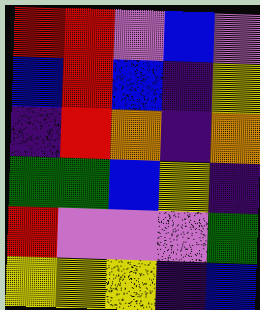[["red", "red", "violet", "blue", "violet"], ["blue", "red", "blue", "indigo", "yellow"], ["indigo", "red", "orange", "indigo", "orange"], ["green", "green", "blue", "yellow", "indigo"], ["red", "violet", "violet", "violet", "green"], ["yellow", "yellow", "yellow", "indigo", "blue"]]